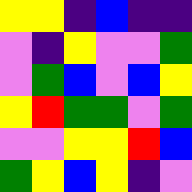[["yellow", "yellow", "indigo", "blue", "indigo", "indigo"], ["violet", "indigo", "yellow", "violet", "violet", "green"], ["violet", "green", "blue", "violet", "blue", "yellow"], ["yellow", "red", "green", "green", "violet", "green"], ["violet", "violet", "yellow", "yellow", "red", "blue"], ["green", "yellow", "blue", "yellow", "indigo", "violet"]]